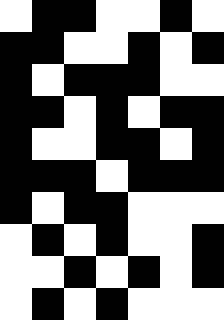[["white", "black", "black", "white", "white", "black", "white"], ["black", "black", "white", "white", "black", "white", "black"], ["black", "white", "black", "black", "black", "white", "white"], ["black", "black", "white", "black", "white", "black", "black"], ["black", "white", "white", "black", "black", "white", "black"], ["black", "black", "black", "white", "black", "black", "black"], ["black", "white", "black", "black", "white", "white", "white"], ["white", "black", "white", "black", "white", "white", "black"], ["white", "white", "black", "white", "black", "white", "black"], ["white", "black", "white", "black", "white", "white", "white"]]